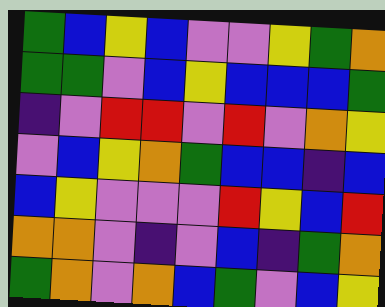[["green", "blue", "yellow", "blue", "violet", "violet", "yellow", "green", "orange"], ["green", "green", "violet", "blue", "yellow", "blue", "blue", "blue", "green"], ["indigo", "violet", "red", "red", "violet", "red", "violet", "orange", "yellow"], ["violet", "blue", "yellow", "orange", "green", "blue", "blue", "indigo", "blue"], ["blue", "yellow", "violet", "violet", "violet", "red", "yellow", "blue", "red"], ["orange", "orange", "violet", "indigo", "violet", "blue", "indigo", "green", "orange"], ["green", "orange", "violet", "orange", "blue", "green", "violet", "blue", "yellow"]]